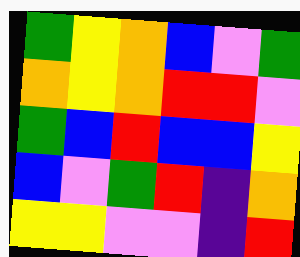[["green", "yellow", "orange", "blue", "violet", "green"], ["orange", "yellow", "orange", "red", "red", "violet"], ["green", "blue", "red", "blue", "blue", "yellow"], ["blue", "violet", "green", "red", "indigo", "orange"], ["yellow", "yellow", "violet", "violet", "indigo", "red"]]